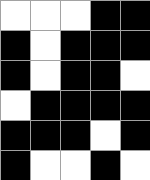[["white", "white", "white", "black", "black"], ["black", "white", "black", "black", "black"], ["black", "white", "black", "black", "white"], ["white", "black", "black", "black", "black"], ["black", "black", "black", "white", "black"], ["black", "white", "white", "black", "white"]]